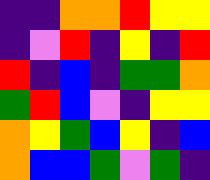[["indigo", "indigo", "orange", "orange", "red", "yellow", "yellow"], ["indigo", "violet", "red", "indigo", "yellow", "indigo", "red"], ["red", "indigo", "blue", "indigo", "green", "green", "orange"], ["green", "red", "blue", "violet", "indigo", "yellow", "yellow"], ["orange", "yellow", "green", "blue", "yellow", "indigo", "blue"], ["orange", "blue", "blue", "green", "violet", "green", "indigo"]]